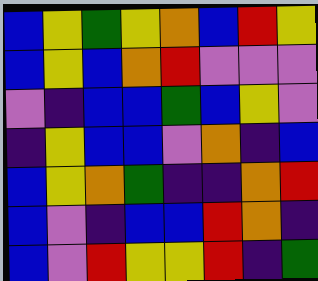[["blue", "yellow", "green", "yellow", "orange", "blue", "red", "yellow"], ["blue", "yellow", "blue", "orange", "red", "violet", "violet", "violet"], ["violet", "indigo", "blue", "blue", "green", "blue", "yellow", "violet"], ["indigo", "yellow", "blue", "blue", "violet", "orange", "indigo", "blue"], ["blue", "yellow", "orange", "green", "indigo", "indigo", "orange", "red"], ["blue", "violet", "indigo", "blue", "blue", "red", "orange", "indigo"], ["blue", "violet", "red", "yellow", "yellow", "red", "indigo", "green"]]